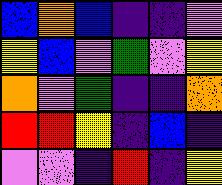[["blue", "orange", "blue", "indigo", "indigo", "violet"], ["yellow", "blue", "violet", "green", "violet", "yellow"], ["orange", "violet", "green", "indigo", "indigo", "orange"], ["red", "red", "yellow", "indigo", "blue", "indigo"], ["violet", "violet", "indigo", "red", "indigo", "yellow"]]